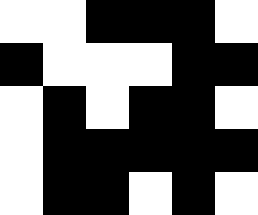[["white", "white", "black", "black", "black", "white"], ["black", "white", "white", "white", "black", "black"], ["white", "black", "white", "black", "black", "white"], ["white", "black", "black", "black", "black", "black"], ["white", "black", "black", "white", "black", "white"]]